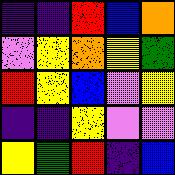[["indigo", "indigo", "red", "blue", "orange"], ["violet", "yellow", "orange", "yellow", "green"], ["red", "yellow", "blue", "violet", "yellow"], ["indigo", "indigo", "yellow", "violet", "violet"], ["yellow", "green", "red", "indigo", "blue"]]